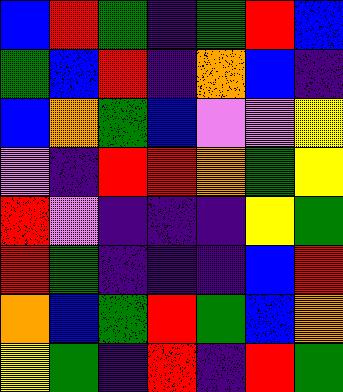[["blue", "red", "green", "indigo", "green", "red", "blue"], ["green", "blue", "red", "indigo", "orange", "blue", "indigo"], ["blue", "orange", "green", "blue", "violet", "violet", "yellow"], ["violet", "indigo", "red", "red", "orange", "green", "yellow"], ["red", "violet", "indigo", "indigo", "indigo", "yellow", "green"], ["red", "green", "indigo", "indigo", "indigo", "blue", "red"], ["orange", "blue", "green", "red", "green", "blue", "orange"], ["yellow", "green", "indigo", "red", "indigo", "red", "green"]]